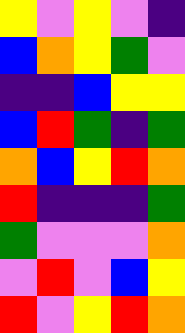[["yellow", "violet", "yellow", "violet", "indigo"], ["blue", "orange", "yellow", "green", "violet"], ["indigo", "indigo", "blue", "yellow", "yellow"], ["blue", "red", "green", "indigo", "green"], ["orange", "blue", "yellow", "red", "orange"], ["red", "indigo", "indigo", "indigo", "green"], ["green", "violet", "violet", "violet", "orange"], ["violet", "red", "violet", "blue", "yellow"], ["red", "violet", "yellow", "red", "orange"]]